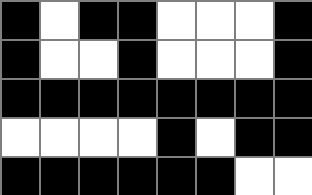[["black", "white", "black", "black", "white", "white", "white", "black"], ["black", "white", "white", "black", "white", "white", "white", "black"], ["black", "black", "black", "black", "black", "black", "black", "black"], ["white", "white", "white", "white", "black", "white", "black", "black"], ["black", "black", "black", "black", "black", "black", "white", "white"]]